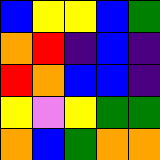[["blue", "yellow", "yellow", "blue", "green"], ["orange", "red", "indigo", "blue", "indigo"], ["red", "orange", "blue", "blue", "indigo"], ["yellow", "violet", "yellow", "green", "green"], ["orange", "blue", "green", "orange", "orange"]]